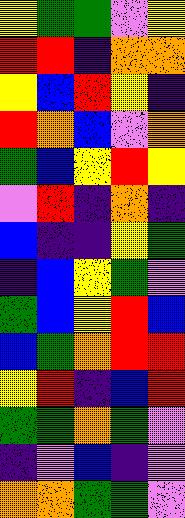[["yellow", "green", "green", "violet", "yellow"], ["red", "red", "indigo", "orange", "orange"], ["yellow", "blue", "red", "yellow", "indigo"], ["red", "orange", "blue", "violet", "orange"], ["green", "blue", "yellow", "red", "yellow"], ["violet", "red", "indigo", "orange", "indigo"], ["blue", "indigo", "indigo", "yellow", "green"], ["indigo", "blue", "yellow", "green", "violet"], ["green", "blue", "yellow", "red", "blue"], ["blue", "green", "orange", "red", "red"], ["yellow", "red", "indigo", "blue", "red"], ["green", "green", "orange", "green", "violet"], ["indigo", "violet", "blue", "indigo", "violet"], ["orange", "orange", "green", "green", "violet"]]